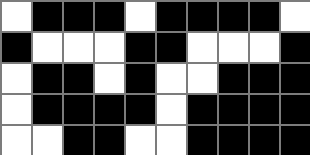[["white", "black", "black", "black", "white", "black", "black", "black", "black", "white"], ["black", "white", "white", "white", "black", "black", "white", "white", "white", "black"], ["white", "black", "black", "white", "black", "white", "white", "black", "black", "black"], ["white", "black", "black", "black", "black", "white", "black", "black", "black", "black"], ["white", "white", "black", "black", "white", "white", "black", "black", "black", "black"]]